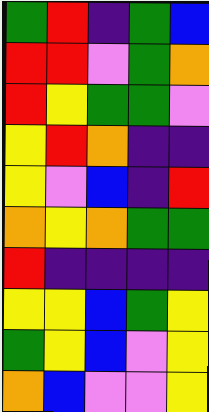[["green", "red", "indigo", "green", "blue"], ["red", "red", "violet", "green", "orange"], ["red", "yellow", "green", "green", "violet"], ["yellow", "red", "orange", "indigo", "indigo"], ["yellow", "violet", "blue", "indigo", "red"], ["orange", "yellow", "orange", "green", "green"], ["red", "indigo", "indigo", "indigo", "indigo"], ["yellow", "yellow", "blue", "green", "yellow"], ["green", "yellow", "blue", "violet", "yellow"], ["orange", "blue", "violet", "violet", "yellow"]]